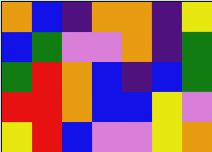[["orange", "blue", "indigo", "orange", "orange", "indigo", "yellow"], ["blue", "green", "violet", "violet", "orange", "indigo", "green"], ["green", "red", "orange", "blue", "indigo", "blue", "green"], ["red", "red", "orange", "blue", "blue", "yellow", "violet"], ["yellow", "red", "blue", "violet", "violet", "yellow", "orange"]]